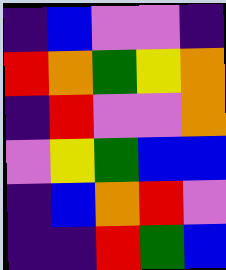[["indigo", "blue", "violet", "violet", "indigo"], ["red", "orange", "green", "yellow", "orange"], ["indigo", "red", "violet", "violet", "orange"], ["violet", "yellow", "green", "blue", "blue"], ["indigo", "blue", "orange", "red", "violet"], ["indigo", "indigo", "red", "green", "blue"]]